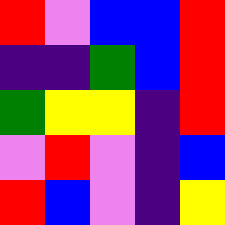[["red", "violet", "blue", "blue", "red"], ["indigo", "indigo", "green", "blue", "red"], ["green", "yellow", "yellow", "indigo", "red"], ["violet", "red", "violet", "indigo", "blue"], ["red", "blue", "violet", "indigo", "yellow"]]